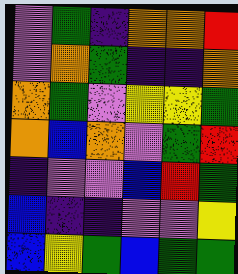[["violet", "green", "indigo", "orange", "orange", "red"], ["violet", "orange", "green", "indigo", "indigo", "orange"], ["orange", "green", "violet", "yellow", "yellow", "green"], ["orange", "blue", "orange", "violet", "green", "red"], ["indigo", "violet", "violet", "blue", "red", "green"], ["blue", "indigo", "indigo", "violet", "violet", "yellow"], ["blue", "yellow", "green", "blue", "green", "green"]]